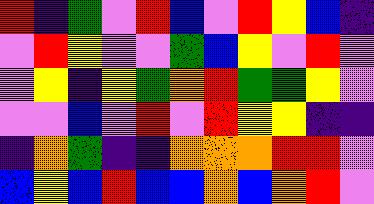[["red", "indigo", "green", "violet", "red", "blue", "violet", "red", "yellow", "blue", "indigo"], ["violet", "red", "yellow", "violet", "violet", "green", "blue", "yellow", "violet", "red", "violet"], ["violet", "yellow", "indigo", "yellow", "green", "orange", "red", "green", "green", "yellow", "violet"], ["violet", "violet", "blue", "violet", "red", "violet", "red", "yellow", "yellow", "indigo", "indigo"], ["indigo", "orange", "green", "indigo", "indigo", "orange", "orange", "orange", "red", "red", "violet"], ["blue", "yellow", "blue", "red", "blue", "blue", "orange", "blue", "orange", "red", "violet"]]